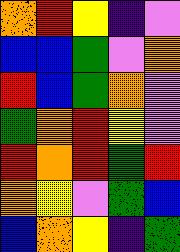[["orange", "red", "yellow", "indigo", "violet"], ["blue", "blue", "green", "violet", "orange"], ["red", "blue", "green", "orange", "violet"], ["green", "orange", "red", "yellow", "violet"], ["red", "orange", "red", "green", "red"], ["orange", "yellow", "violet", "green", "blue"], ["blue", "orange", "yellow", "indigo", "green"]]